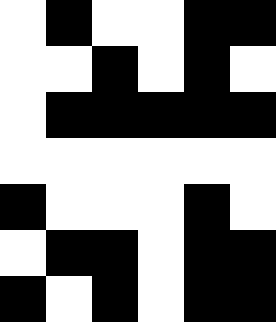[["white", "black", "white", "white", "black", "black"], ["white", "white", "black", "white", "black", "white"], ["white", "black", "black", "black", "black", "black"], ["white", "white", "white", "white", "white", "white"], ["black", "white", "white", "white", "black", "white"], ["white", "black", "black", "white", "black", "black"], ["black", "white", "black", "white", "black", "black"]]